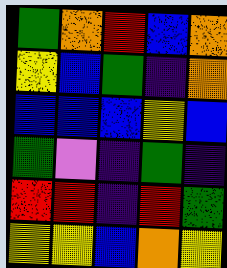[["green", "orange", "red", "blue", "orange"], ["yellow", "blue", "green", "indigo", "orange"], ["blue", "blue", "blue", "yellow", "blue"], ["green", "violet", "indigo", "green", "indigo"], ["red", "red", "indigo", "red", "green"], ["yellow", "yellow", "blue", "orange", "yellow"]]